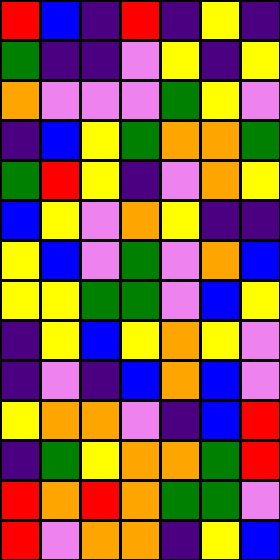[["red", "blue", "indigo", "red", "indigo", "yellow", "indigo"], ["green", "indigo", "indigo", "violet", "yellow", "indigo", "yellow"], ["orange", "violet", "violet", "violet", "green", "yellow", "violet"], ["indigo", "blue", "yellow", "green", "orange", "orange", "green"], ["green", "red", "yellow", "indigo", "violet", "orange", "yellow"], ["blue", "yellow", "violet", "orange", "yellow", "indigo", "indigo"], ["yellow", "blue", "violet", "green", "violet", "orange", "blue"], ["yellow", "yellow", "green", "green", "violet", "blue", "yellow"], ["indigo", "yellow", "blue", "yellow", "orange", "yellow", "violet"], ["indigo", "violet", "indigo", "blue", "orange", "blue", "violet"], ["yellow", "orange", "orange", "violet", "indigo", "blue", "red"], ["indigo", "green", "yellow", "orange", "orange", "green", "red"], ["red", "orange", "red", "orange", "green", "green", "violet"], ["red", "violet", "orange", "orange", "indigo", "yellow", "blue"]]